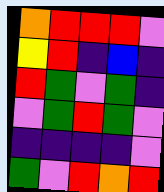[["orange", "red", "red", "red", "violet"], ["yellow", "red", "indigo", "blue", "indigo"], ["red", "green", "violet", "green", "indigo"], ["violet", "green", "red", "green", "violet"], ["indigo", "indigo", "indigo", "indigo", "violet"], ["green", "violet", "red", "orange", "red"]]